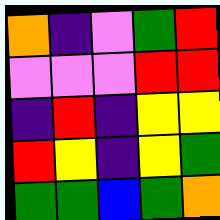[["orange", "indigo", "violet", "green", "red"], ["violet", "violet", "violet", "red", "red"], ["indigo", "red", "indigo", "yellow", "yellow"], ["red", "yellow", "indigo", "yellow", "green"], ["green", "green", "blue", "green", "orange"]]